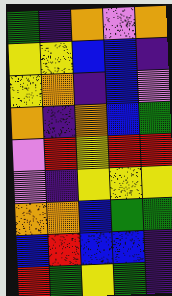[["green", "indigo", "orange", "violet", "orange"], ["yellow", "yellow", "blue", "blue", "indigo"], ["yellow", "orange", "indigo", "blue", "violet"], ["orange", "indigo", "orange", "blue", "green"], ["violet", "red", "yellow", "red", "red"], ["violet", "indigo", "yellow", "yellow", "yellow"], ["orange", "orange", "blue", "green", "green"], ["blue", "red", "blue", "blue", "indigo"], ["red", "green", "yellow", "green", "indigo"]]